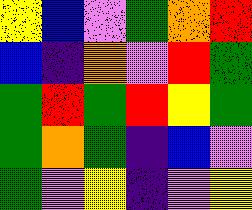[["yellow", "blue", "violet", "green", "orange", "red"], ["blue", "indigo", "orange", "violet", "red", "green"], ["green", "red", "green", "red", "yellow", "green"], ["green", "orange", "green", "indigo", "blue", "violet"], ["green", "violet", "yellow", "indigo", "violet", "yellow"]]